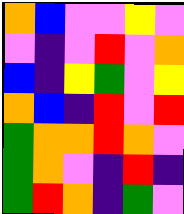[["orange", "blue", "violet", "violet", "yellow", "violet"], ["violet", "indigo", "violet", "red", "violet", "orange"], ["blue", "indigo", "yellow", "green", "violet", "yellow"], ["orange", "blue", "indigo", "red", "violet", "red"], ["green", "orange", "orange", "red", "orange", "violet"], ["green", "orange", "violet", "indigo", "red", "indigo"], ["green", "red", "orange", "indigo", "green", "violet"]]